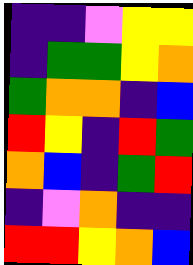[["indigo", "indigo", "violet", "yellow", "yellow"], ["indigo", "green", "green", "yellow", "orange"], ["green", "orange", "orange", "indigo", "blue"], ["red", "yellow", "indigo", "red", "green"], ["orange", "blue", "indigo", "green", "red"], ["indigo", "violet", "orange", "indigo", "indigo"], ["red", "red", "yellow", "orange", "blue"]]